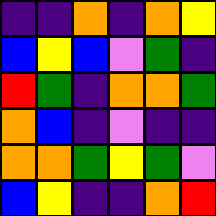[["indigo", "indigo", "orange", "indigo", "orange", "yellow"], ["blue", "yellow", "blue", "violet", "green", "indigo"], ["red", "green", "indigo", "orange", "orange", "green"], ["orange", "blue", "indigo", "violet", "indigo", "indigo"], ["orange", "orange", "green", "yellow", "green", "violet"], ["blue", "yellow", "indigo", "indigo", "orange", "red"]]